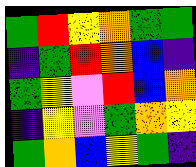[["green", "red", "yellow", "orange", "green", "green"], ["indigo", "green", "red", "orange", "blue", "indigo"], ["green", "yellow", "violet", "red", "blue", "orange"], ["indigo", "yellow", "violet", "green", "orange", "yellow"], ["green", "orange", "blue", "yellow", "green", "indigo"]]